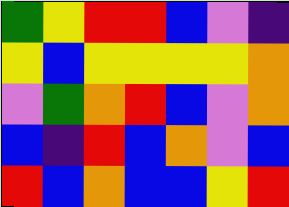[["green", "yellow", "red", "red", "blue", "violet", "indigo"], ["yellow", "blue", "yellow", "yellow", "yellow", "yellow", "orange"], ["violet", "green", "orange", "red", "blue", "violet", "orange"], ["blue", "indigo", "red", "blue", "orange", "violet", "blue"], ["red", "blue", "orange", "blue", "blue", "yellow", "red"]]